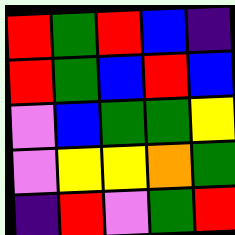[["red", "green", "red", "blue", "indigo"], ["red", "green", "blue", "red", "blue"], ["violet", "blue", "green", "green", "yellow"], ["violet", "yellow", "yellow", "orange", "green"], ["indigo", "red", "violet", "green", "red"]]